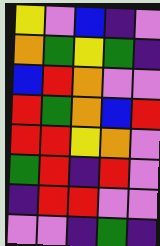[["yellow", "violet", "blue", "indigo", "violet"], ["orange", "green", "yellow", "green", "indigo"], ["blue", "red", "orange", "violet", "violet"], ["red", "green", "orange", "blue", "red"], ["red", "red", "yellow", "orange", "violet"], ["green", "red", "indigo", "red", "violet"], ["indigo", "red", "red", "violet", "violet"], ["violet", "violet", "indigo", "green", "indigo"]]